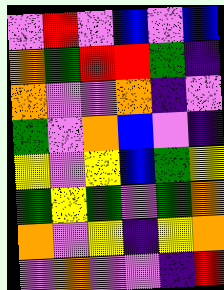[["violet", "red", "violet", "blue", "violet", "blue"], ["orange", "green", "red", "red", "green", "indigo"], ["orange", "violet", "violet", "orange", "indigo", "violet"], ["green", "violet", "orange", "blue", "violet", "indigo"], ["yellow", "violet", "yellow", "blue", "green", "yellow"], ["green", "yellow", "green", "violet", "green", "orange"], ["orange", "violet", "yellow", "indigo", "yellow", "orange"], ["violet", "orange", "violet", "violet", "indigo", "red"]]